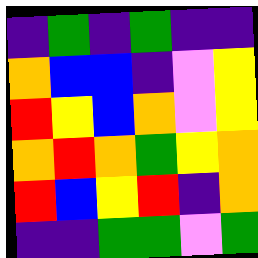[["indigo", "green", "indigo", "green", "indigo", "indigo"], ["orange", "blue", "blue", "indigo", "violet", "yellow"], ["red", "yellow", "blue", "orange", "violet", "yellow"], ["orange", "red", "orange", "green", "yellow", "orange"], ["red", "blue", "yellow", "red", "indigo", "orange"], ["indigo", "indigo", "green", "green", "violet", "green"]]